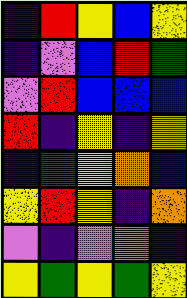[["indigo", "red", "yellow", "blue", "yellow"], ["indigo", "violet", "blue", "red", "green"], ["violet", "red", "blue", "blue", "blue"], ["red", "indigo", "yellow", "indigo", "yellow"], ["indigo", "green", "yellow", "orange", "blue"], ["yellow", "red", "yellow", "indigo", "orange"], ["violet", "indigo", "violet", "orange", "indigo"], ["yellow", "green", "yellow", "green", "yellow"]]